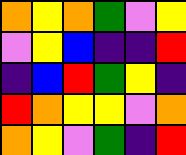[["orange", "yellow", "orange", "green", "violet", "yellow"], ["violet", "yellow", "blue", "indigo", "indigo", "red"], ["indigo", "blue", "red", "green", "yellow", "indigo"], ["red", "orange", "yellow", "yellow", "violet", "orange"], ["orange", "yellow", "violet", "green", "indigo", "red"]]